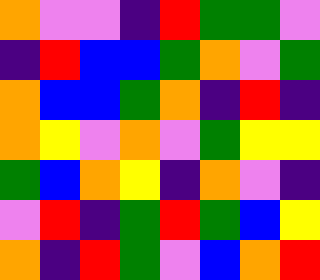[["orange", "violet", "violet", "indigo", "red", "green", "green", "violet"], ["indigo", "red", "blue", "blue", "green", "orange", "violet", "green"], ["orange", "blue", "blue", "green", "orange", "indigo", "red", "indigo"], ["orange", "yellow", "violet", "orange", "violet", "green", "yellow", "yellow"], ["green", "blue", "orange", "yellow", "indigo", "orange", "violet", "indigo"], ["violet", "red", "indigo", "green", "red", "green", "blue", "yellow"], ["orange", "indigo", "red", "green", "violet", "blue", "orange", "red"]]